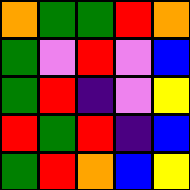[["orange", "green", "green", "red", "orange"], ["green", "violet", "red", "violet", "blue"], ["green", "red", "indigo", "violet", "yellow"], ["red", "green", "red", "indigo", "blue"], ["green", "red", "orange", "blue", "yellow"]]